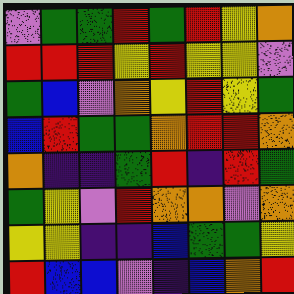[["violet", "green", "green", "red", "green", "red", "yellow", "orange"], ["red", "red", "red", "yellow", "red", "yellow", "yellow", "violet"], ["green", "blue", "violet", "orange", "yellow", "red", "yellow", "green"], ["blue", "red", "green", "green", "orange", "red", "red", "orange"], ["orange", "indigo", "indigo", "green", "red", "indigo", "red", "green"], ["green", "yellow", "violet", "red", "orange", "orange", "violet", "orange"], ["yellow", "yellow", "indigo", "indigo", "blue", "green", "green", "yellow"], ["red", "blue", "blue", "violet", "indigo", "blue", "orange", "red"]]